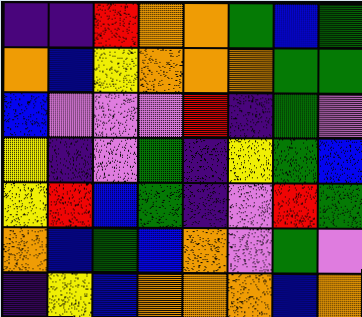[["indigo", "indigo", "red", "orange", "orange", "green", "blue", "green"], ["orange", "blue", "yellow", "orange", "orange", "orange", "green", "green"], ["blue", "violet", "violet", "violet", "red", "indigo", "green", "violet"], ["yellow", "indigo", "violet", "green", "indigo", "yellow", "green", "blue"], ["yellow", "red", "blue", "green", "indigo", "violet", "red", "green"], ["orange", "blue", "green", "blue", "orange", "violet", "green", "violet"], ["indigo", "yellow", "blue", "orange", "orange", "orange", "blue", "orange"]]